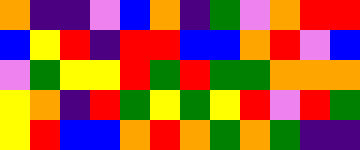[["orange", "indigo", "indigo", "violet", "blue", "orange", "indigo", "green", "violet", "orange", "red", "red"], ["blue", "yellow", "red", "indigo", "red", "red", "blue", "blue", "orange", "red", "violet", "blue"], ["violet", "green", "yellow", "yellow", "red", "green", "red", "green", "green", "orange", "orange", "orange"], ["yellow", "orange", "indigo", "red", "green", "yellow", "green", "yellow", "red", "violet", "red", "green"], ["yellow", "red", "blue", "blue", "orange", "red", "orange", "green", "orange", "green", "indigo", "indigo"]]